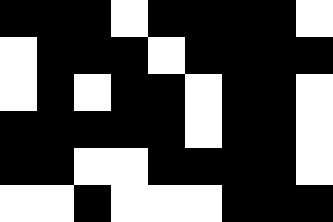[["black", "black", "black", "white", "black", "black", "black", "black", "white"], ["white", "black", "black", "black", "white", "black", "black", "black", "black"], ["white", "black", "white", "black", "black", "white", "black", "black", "white"], ["black", "black", "black", "black", "black", "white", "black", "black", "white"], ["black", "black", "white", "white", "black", "black", "black", "black", "white"], ["white", "white", "black", "white", "white", "white", "black", "black", "black"]]